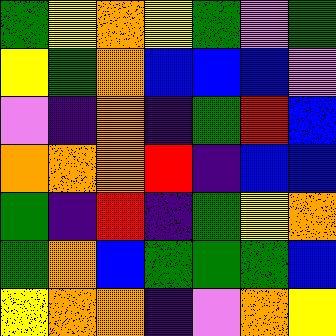[["green", "yellow", "orange", "yellow", "green", "violet", "green"], ["yellow", "green", "orange", "blue", "blue", "blue", "violet"], ["violet", "indigo", "orange", "indigo", "green", "red", "blue"], ["orange", "orange", "orange", "red", "indigo", "blue", "blue"], ["green", "indigo", "red", "indigo", "green", "yellow", "orange"], ["green", "orange", "blue", "green", "green", "green", "blue"], ["yellow", "orange", "orange", "indigo", "violet", "orange", "yellow"]]